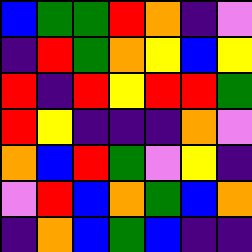[["blue", "green", "green", "red", "orange", "indigo", "violet"], ["indigo", "red", "green", "orange", "yellow", "blue", "yellow"], ["red", "indigo", "red", "yellow", "red", "red", "green"], ["red", "yellow", "indigo", "indigo", "indigo", "orange", "violet"], ["orange", "blue", "red", "green", "violet", "yellow", "indigo"], ["violet", "red", "blue", "orange", "green", "blue", "orange"], ["indigo", "orange", "blue", "green", "blue", "indigo", "indigo"]]